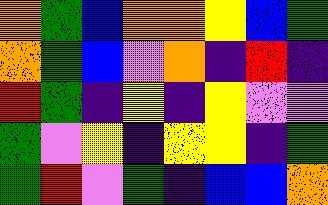[["orange", "green", "blue", "orange", "orange", "yellow", "blue", "green"], ["orange", "green", "blue", "violet", "orange", "indigo", "red", "indigo"], ["red", "green", "indigo", "yellow", "indigo", "yellow", "violet", "violet"], ["green", "violet", "yellow", "indigo", "yellow", "yellow", "indigo", "green"], ["green", "red", "violet", "green", "indigo", "blue", "blue", "orange"]]